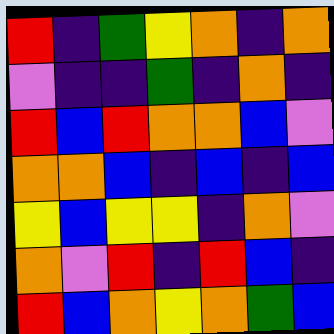[["red", "indigo", "green", "yellow", "orange", "indigo", "orange"], ["violet", "indigo", "indigo", "green", "indigo", "orange", "indigo"], ["red", "blue", "red", "orange", "orange", "blue", "violet"], ["orange", "orange", "blue", "indigo", "blue", "indigo", "blue"], ["yellow", "blue", "yellow", "yellow", "indigo", "orange", "violet"], ["orange", "violet", "red", "indigo", "red", "blue", "indigo"], ["red", "blue", "orange", "yellow", "orange", "green", "blue"]]